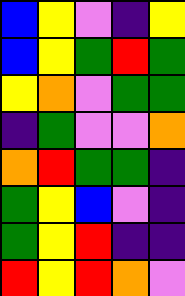[["blue", "yellow", "violet", "indigo", "yellow"], ["blue", "yellow", "green", "red", "green"], ["yellow", "orange", "violet", "green", "green"], ["indigo", "green", "violet", "violet", "orange"], ["orange", "red", "green", "green", "indigo"], ["green", "yellow", "blue", "violet", "indigo"], ["green", "yellow", "red", "indigo", "indigo"], ["red", "yellow", "red", "orange", "violet"]]